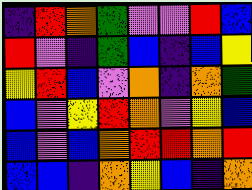[["indigo", "red", "orange", "green", "violet", "violet", "red", "blue"], ["red", "violet", "indigo", "green", "blue", "indigo", "blue", "yellow"], ["yellow", "red", "blue", "violet", "orange", "indigo", "orange", "green"], ["blue", "violet", "yellow", "red", "orange", "violet", "yellow", "blue"], ["blue", "violet", "blue", "orange", "red", "red", "orange", "red"], ["blue", "blue", "indigo", "orange", "yellow", "blue", "indigo", "orange"]]